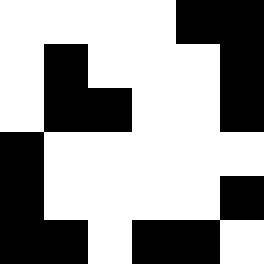[["white", "white", "white", "white", "black", "black"], ["white", "black", "white", "white", "white", "black"], ["white", "black", "black", "white", "white", "black"], ["black", "white", "white", "white", "white", "white"], ["black", "white", "white", "white", "white", "black"], ["black", "black", "white", "black", "black", "white"]]